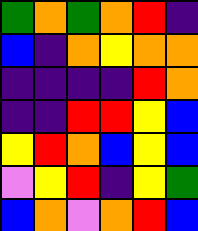[["green", "orange", "green", "orange", "red", "indigo"], ["blue", "indigo", "orange", "yellow", "orange", "orange"], ["indigo", "indigo", "indigo", "indigo", "red", "orange"], ["indigo", "indigo", "red", "red", "yellow", "blue"], ["yellow", "red", "orange", "blue", "yellow", "blue"], ["violet", "yellow", "red", "indigo", "yellow", "green"], ["blue", "orange", "violet", "orange", "red", "blue"]]